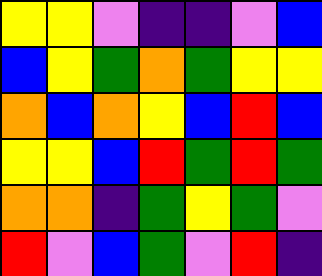[["yellow", "yellow", "violet", "indigo", "indigo", "violet", "blue"], ["blue", "yellow", "green", "orange", "green", "yellow", "yellow"], ["orange", "blue", "orange", "yellow", "blue", "red", "blue"], ["yellow", "yellow", "blue", "red", "green", "red", "green"], ["orange", "orange", "indigo", "green", "yellow", "green", "violet"], ["red", "violet", "blue", "green", "violet", "red", "indigo"]]